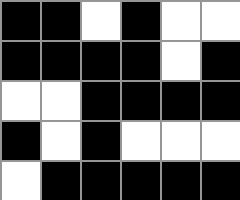[["black", "black", "white", "black", "white", "white"], ["black", "black", "black", "black", "white", "black"], ["white", "white", "black", "black", "black", "black"], ["black", "white", "black", "white", "white", "white"], ["white", "black", "black", "black", "black", "black"]]